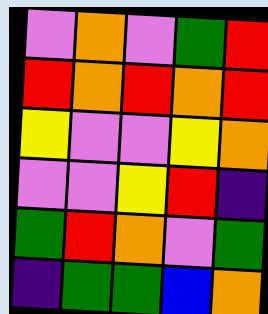[["violet", "orange", "violet", "green", "red"], ["red", "orange", "red", "orange", "red"], ["yellow", "violet", "violet", "yellow", "orange"], ["violet", "violet", "yellow", "red", "indigo"], ["green", "red", "orange", "violet", "green"], ["indigo", "green", "green", "blue", "orange"]]